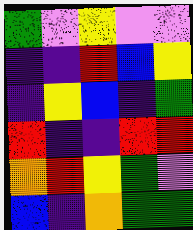[["green", "violet", "yellow", "violet", "violet"], ["indigo", "indigo", "red", "blue", "yellow"], ["indigo", "yellow", "blue", "indigo", "green"], ["red", "indigo", "indigo", "red", "red"], ["orange", "red", "yellow", "green", "violet"], ["blue", "indigo", "orange", "green", "green"]]